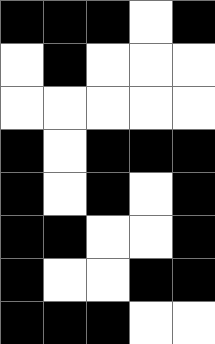[["black", "black", "black", "white", "black"], ["white", "black", "white", "white", "white"], ["white", "white", "white", "white", "white"], ["black", "white", "black", "black", "black"], ["black", "white", "black", "white", "black"], ["black", "black", "white", "white", "black"], ["black", "white", "white", "black", "black"], ["black", "black", "black", "white", "white"]]